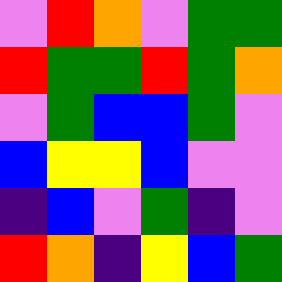[["violet", "red", "orange", "violet", "green", "green"], ["red", "green", "green", "red", "green", "orange"], ["violet", "green", "blue", "blue", "green", "violet"], ["blue", "yellow", "yellow", "blue", "violet", "violet"], ["indigo", "blue", "violet", "green", "indigo", "violet"], ["red", "orange", "indigo", "yellow", "blue", "green"]]